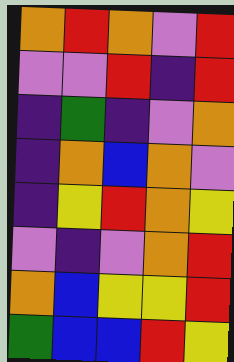[["orange", "red", "orange", "violet", "red"], ["violet", "violet", "red", "indigo", "red"], ["indigo", "green", "indigo", "violet", "orange"], ["indigo", "orange", "blue", "orange", "violet"], ["indigo", "yellow", "red", "orange", "yellow"], ["violet", "indigo", "violet", "orange", "red"], ["orange", "blue", "yellow", "yellow", "red"], ["green", "blue", "blue", "red", "yellow"]]